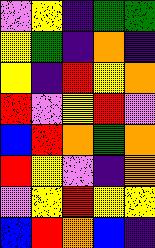[["violet", "yellow", "indigo", "green", "green"], ["yellow", "green", "indigo", "orange", "indigo"], ["yellow", "indigo", "red", "yellow", "orange"], ["red", "violet", "yellow", "red", "violet"], ["blue", "red", "orange", "green", "orange"], ["red", "yellow", "violet", "indigo", "orange"], ["violet", "yellow", "red", "yellow", "yellow"], ["blue", "red", "orange", "blue", "indigo"]]